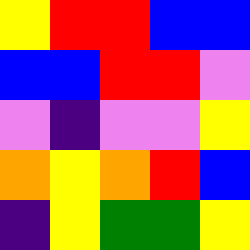[["yellow", "red", "red", "blue", "blue"], ["blue", "blue", "red", "red", "violet"], ["violet", "indigo", "violet", "violet", "yellow"], ["orange", "yellow", "orange", "red", "blue"], ["indigo", "yellow", "green", "green", "yellow"]]